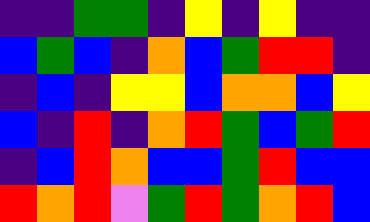[["indigo", "indigo", "green", "green", "indigo", "yellow", "indigo", "yellow", "indigo", "indigo"], ["blue", "green", "blue", "indigo", "orange", "blue", "green", "red", "red", "indigo"], ["indigo", "blue", "indigo", "yellow", "yellow", "blue", "orange", "orange", "blue", "yellow"], ["blue", "indigo", "red", "indigo", "orange", "red", "green", "blue", "green", "red"], ["indigo", "blue", "red", "orange", "blue", "blue", "green", "red", "blue", "blue"], ["red", "orange", "red", "violet", "green", "red", "green", "orange", "red", "blue"]]